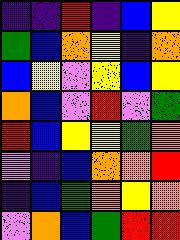[["indigo", "indigo", "red", "indigo", "blue", "yellow"], ["green", "blue", "orange", "yellow", "indigo", "orange"], ["blue", "yellow", "violet", "yellow", "blue", "yellow"], ["orange", "blue", "violet", "red", "violet", "green"], ["red", "blue", "yellow", "yellow", "green", "orange"], ["violet", "indigo", "blue", "orange", "orange", "red"], ["indigo", "blue", "green", "orange", "yellow", "orange"], ["violet", "orange", "blue", "green", "red", "red"]]